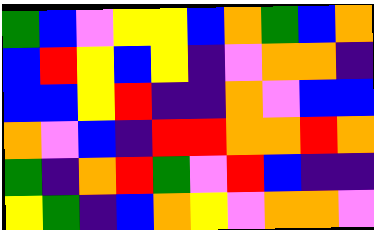[["green", "blue", "violet", "yellow", "yellow", "blue", "orange", "green", "blue", "orange"], ["blue", "red", "yellow", "blue", "yellow", "indigo", "violet", "orange", "orange", "indigo"], ["blue", "blue", "yellow", "red", "indigo", "indigo", "orange", "violet", "blue", "blue"], ["orange", "violet", "blue", "indigo", "red", "red", "orange", "orange", "red", "orange"], ["green", "indigo", "orange", "red", "green", "violet", "red", "blue", "indigo", "indigo"], ["yellow", "green", "indigo", "blue", "orange", "yellow", "violet", "orange", "orange", "violet"]]